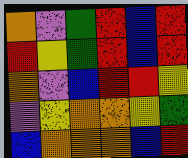[["orange", "violet", "green", "red", "blue", "red"], ["red", "yellow", "green", "red", "blue", "red"], ["orange", "violet", "blue", "red", "red", "yellow"], ["violet", "yellow", "orange", "orange", "yellow", "green"], ["blue", "orange", "orange", "orange", "blue", "red"]]